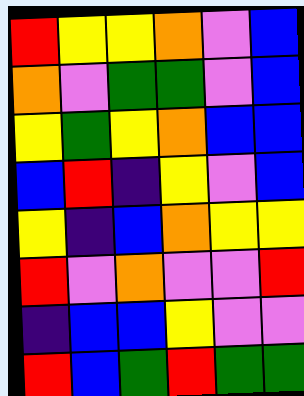[["red", "yellow", "yellow", "orange", "violet", "blue"], ["orange", "violet", "green", "green", "violet", "blue"], ["yellow", "green", "yellow", "orange", "blue", "blue"], ["blue", "red", "indigo", "yellow", "violet", "blue"], ["yellow", "indigo", "blue", "orange", "yellow", "yellow"], ["red", "violet", "orange", "violet", "violet", "red"], ["indigo", "blue", "blue", "yellow", "violet", "violet"], ["red", "blue", "green", "red", "green", "green"]]